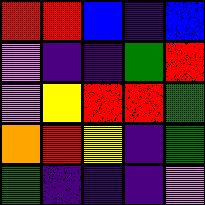[["red", "red", "blue", "indigo", "blue"], ["violet", "indigo", "indigo", "green", "red"], ["violet", "yellow", "red", "red", "green"], ["orange", "red", "yellow", "indigo", "green"], ["green", "indigo", "indigo", "indigo", "violet"]]